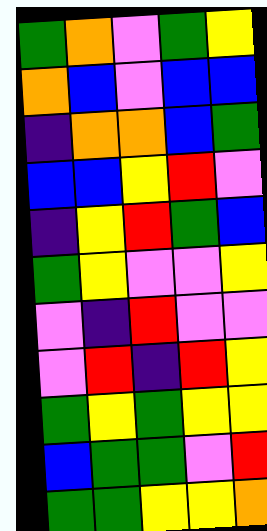[["green", "orange", "violet", "green", "yellow"], ["orange", "blue", "violet", "blue", "blue"], ["indigo", "orange", "orange", "blue", "green"], ["blue", "blue", "yellow", "red", "violet"], ["indigo", "yellow", "red", "green", "blue"], ["green", "yellow", "violet", "violet", "yellow"], ["violet", "indigo", "red", "violet", "violet"], ["violet", "red", "indigo", "red", "yellow"], ["green", "yellow", "green", "yellow", "yellow"], ["blue", "green", "green", "violet", "red"], ["green", "green", "yellow", "yellow", "orange"]]